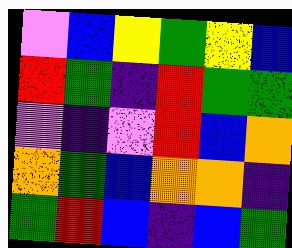[["violet", "blue", "yellow", "green", "yellow", "blue"], ["red", "green", "indigo", "red", "green", "green"], ["violet", "indigo", "violet", "red", "blue", "orange"], ["orange", "green", "blue", "orange", "orange", "indigo"], ["green", "red", "blue", "indigo", "blue", "green"]]